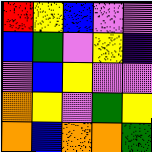[["red", "yellow", "blue", "violet", "violet"], ["blue", "green", "violet", "yellow", "indigo"], ["violet", "blue", "yellow", "violet", "violet"], ["orange", "yellow", "violet", "green", "yellow"], ["orange", "blue", "orange", "orange", "green"]]